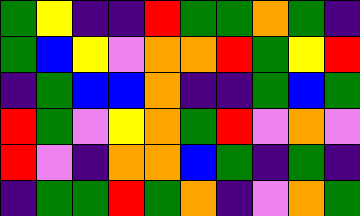[["green", "yellow", "indigo", "indigo", "red", "green", "green", "orange", "green", "indigo"], ["green", "blue", "yellow", "violet", "orange", "orange", "red", "green", "yellow", "red"], ["indigo", "green", "blue", "blue", "orange", "indigo", "indigo", "green", "blue", "green"], ["red", "green", "violet", "yellow", "orange", "green", "red", "violet", "orange", "violet"], ["red", "violet", "indigo", "orange", "orange", "blue", "green", "indigo", "green", "indigo"], ["indigo", "green", "green", "red", "green", "orange", "indigo", "violet", "orange", "green"]]